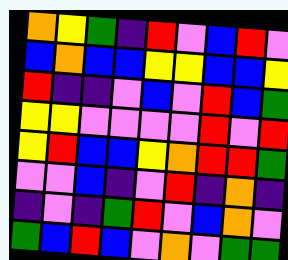[["orange", "yellow", "green", "indigo", "red", "violet", "blue", "red", "violet"], ["blue", "orange", "blue", "blue", "yellow", "yellow", "blue", "blue", "yellow"], ["red", "indigo", "indigo", "violet", "blue", "violet", "red", "blue", "green"], ["yellow", "yellow", "violet", "violet", "violet", "violet", "red", "violet", "red"], ["yellow", "red", "blue", "blue", "yellow", "orange", "red", "red", "green"], ["violet", "violet", "blue", "indigo", "violet", "red", "indigo", "orange", "indigo"], ["indigo", "violet", "indigo", "green", "red", "violet", "blue", "orange", "violet"], ["green", "blue", "red", "blue", "violet", "orange", "violet", "green", "green"]]